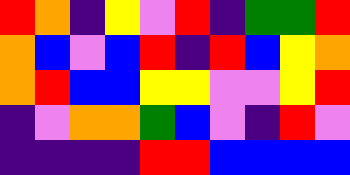[["red", "orange", "indigo", "yellow", "violet", "red", "indigo", "green", "green", "red"], ["orange", "blue", "violet", "blue", "red", "indigo", "red", "blue", "yellow", "orange"], ["orange", "red", "blue", "blue", "yellow", "yellow", "violet", "violet", "yellow", "red"], ["indigo", "violet", "orange", "orange", "green", "blue", "violet", "indigo", "red", "violet"], ["indigo", "indigo", "indigo", "indigo", "red", "red", "blue", "blue", "blue", "blue"]]